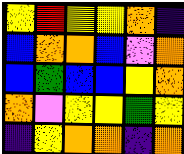[["yellow", "red", "yellow", "yellow", "orange", "indigo"], ["blue", "orange", "orange", "blue", "violet", "orange"], ["blue", "green", "blue", "blue", "yellow", "orange"], ["orange", "violet", "yellow", "yellow", "green", "yellow"], ["indigo", "yellow", "orange", "orange", "indigo", "orange"]]